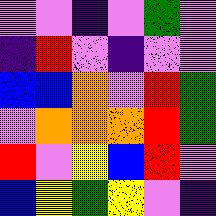[["violet", "violet", "indigo", "violet", "green", "violet"], ["indigo", "red", "violet", "indigo", "violet", "violet"], ["blue", "blue", "orange", "violet", "red", "green"], ["violet", "orange", "orange", "orange", "red", "green"], ["red", "violet", "yellow", "blue", "red", "violet"], ["blue", "yellow", "green", "yellow", "violet", "indigo"]]